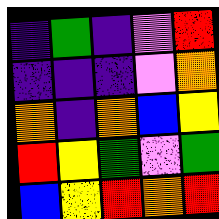[["indigo", "green", "indigo", "violet", "red"], ["indigo", "indigo", "indigo", "violet", "orange"], ["orange", "indigo", "orange", "blue", "yellow"], ["red", "yellow", "green", "violet", "green"], ["blue", "yellow", "red", "orange", "red"]]